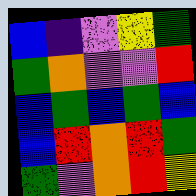[["blue", "indigo", "violet", "yellow", "green"], ["green", "orange", "violet", "violet", "red"], ["blue", "green", "blue", "green", "blue"], ["blue", "red", "orange", "red", "green"], ["green", "violet", "orange", "red", "yellow"]]